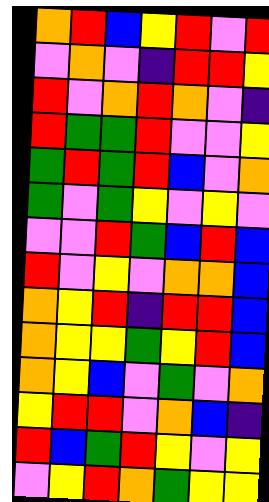[["orange", "red", "blue", "yellow", "red", "violet", "red"], ["violet", "orange", "violet", "indigo", "red", "red", "yellow"], ["red", "violet", "orange", "red", "orange", "violet", "indigo"], ["red", "green", "green", "red", "violet", "violet", "yellow"], ["green", "red", "green", "red", "blue", "violet", "orange"], ["green", "violet", "green", "yellow", "violet", "yellow", "violet"], ["violet", "violet", "red", "green", "blue", "red", "blue"], ["red", "violet", "yellow", "violet", "orange", "orange", "blue"], ["orange", "yellow", "red", "indigo", "red", "red", "blue"], ["orange", "yellow", "yellow", "green", "yellow", "red", "blue"], ["orange", "yellow", "blue", "violet", "green", "violet", "orange"], ["yellow", "red", "red", "violet", "orange", "blue", "indigo"], ["red", "blue", "green", "red", "yellow", "violet", "yellow"], ["violet", "yellow", "red", "orange", "green", "yellow", "yellow"]]